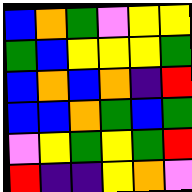[["blue", "orange", "green", "violet", "yellow", "yellow"], ["green", "blue", "yellow", "yellow", "yellow", "green"], ["blue", "orange", "blue", "orange", "indigo", "red"], ["blue", "blue", "orange", "green", "blue", "green"], ["violet", "yellow", "green", "yellow", "green", "red"], ["red", "indigo", "indigo", "yellow", "orange", "violet"]]